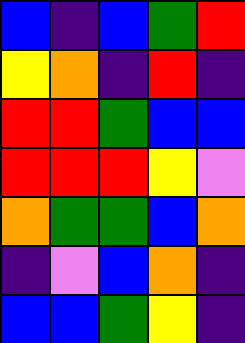[["blue", "indigo", "blue", "green", "red"], ["yellow", "orange", "indigo", "red", "indigo"], ["red", "red", "green", "blue", "blue"], ["red", "red", "red", "yellow", "violet"], ["orange", "green", "green", "blue", "orange"], ["indigo", "violet", "blue", "orange", "indigo"], ["blue", "blue", "green", "yellow", "indigo"]]